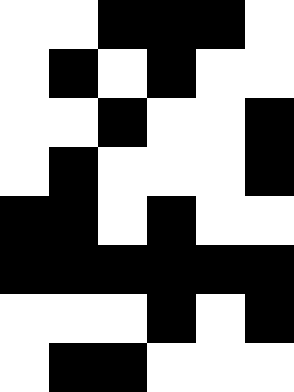[["white", "white", "black", "black", "black", "white"], ["white", "black", "white", "black", "white", "white"], ["white", "white", "black", "white", "white", "black"], ["white", "black", "white", "white", "white", "black"], ["black", "black", "white", "black", "white", "white"], ["black", "black", "black", "black", "black", "black"], ["white", "white", "white", "black", "white", "black"], ["white", "black", "black", "white", "white", "white"]]